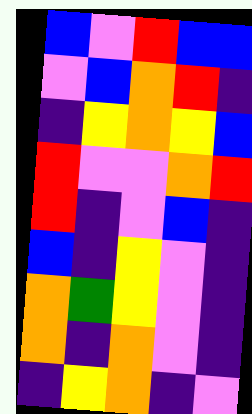[["blue", "violet", "red", "blue", "blue"], ["violet", "blue", "orange", "red", "indigo"], ["indigo", "yellow", "orange", "yellow", "blue"], ["red", "violet", "violet", "orange", "red"], ["red", "indigo", "violet", "blue", "indigo"], ["blue", "indigo", "yellow", "violet", "indigo"], ["orange", "green", "yellow", "violet", "indigo"], ["orange", "indigo", "orange", "violet", "indigo"], ["indigo", "yellow", "orange", "indigo", "violet"]]